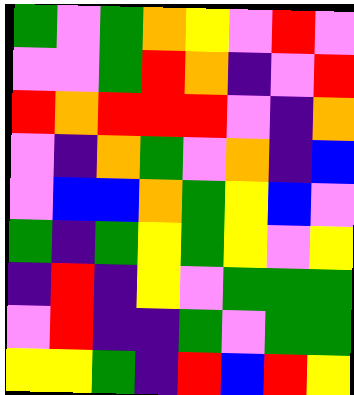[["green", "violet", "green", "orange", "yellow", "violet", "red", "violet"], ["violet", "violet", "green", "red", "orange", "indigo", "violet", "red"], ["red", "orange", "red", "red", "red", "violet", "indigo", "orange"], ["violet", "indigo", "orange", "green", "violet", "orange", "indigo", "blue"], ["violet", "blue", "blue", "orange", "green", "yellow", "blue", "violet"], ["green", "indigo", "green", "yellow", "green", "yellow", "violet", "yellow"], ["indigo", "red", "indigo", "yellow", "violet", "green", "green", "green"], ["violet", "red", "indigo", "indigo", "green", "violet", "green", "green"], ["yellow", "yellow", "green", "indigo", "red", "blue", "red", "yellow"]]